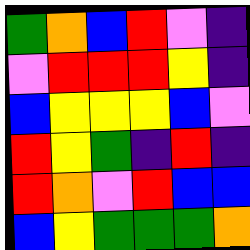[["green", "orange", "blue", "red", "violet", "indigo"], ["violet", "red", "red", "red", "yellow", "indigo"], ["blue", "yellow", "yellow", "yellow", "blue", "violet"], ["red", "yellow", "green", "indigo", "red", "indigo"], ["red", "orange", "violet", "red", "blue", "blue"], ["blue", "yellow", "green", "green", "green", "orange"]]